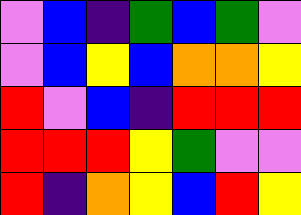[["violet", "blue", "indigo", "green", "blue", "green", "violet"], ["violet", "blue", "yellow", "blue", "orange", "orange", "yellow"], ["red", "violet", "blue", "indigo", "red", "red", "red"], ["red", "red", "red", "yellow", "green", "violet", "violet"], ["red", "indigo", "orange", "yellow", "blue", "red", "yellow"]]